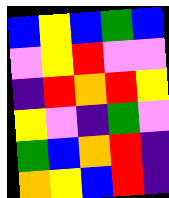[["blue", "yellow", "blue", "green", "blue"], ["violet", "yellow", "red", "violet", "violet"], ["indigo", "red", "orange", "red", "yellow"], ["yellow", "violet", "indigo", "green", "violet"], ["green", "blue", "orange", "red", "indigo"], ["orange", "yellow", "blue", "red", "indigo"]]